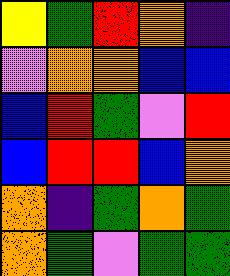[["yellow", "green", "red", "orange", "indigo"], ["violet", "orange", "orange", "blue", "blue"], ["blue", "red", "green", "violet", "red"], ["blue", "red", "red", "blue", "orange"], ["orange", "indigo", "green", "orange", "green"], ["orange", "green", "violet", "green", "green"]]